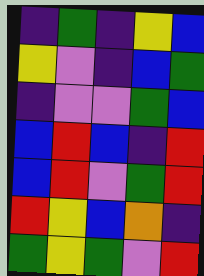[["indigo", "green", "indigo", "yellow", "blue"], ["yellow", "violet", "indigo", "blue", "green"], ["indigo", "violet", "violet", "green", "blue"], ["blue", "red", "blue", "indigo", "red"], ["blue", "red", "violet", "green", "red"], ["red", "yellow", "blue", "orange", "indigo"], ["green", "yellow", "green", "violet", "red"]]